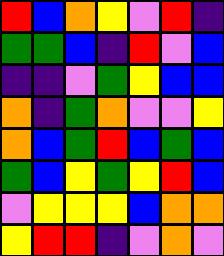[["red", "blue", "orange", "yellow", "violet", "red", "indigo"], ["green", "green", "blue", "indigo", "red", "violet", "blue"], ["indigo", "indigo", "violet", "green", "yellow", "blue", "blue"], ["orange", "indigo", "green", "orange", "violet", "violet", "yellow"], ["orange", "blue", "green", "red", "blue", "green", "blue"], ["green", "blue", "yellow", "green", "yellow", "red", "blue"], ["violet", "yellow", "yellow", "yellow", "blue", "orange", "orange"], ["yellow", "red", "red", "indigo", "violet", "orange", "violet"]]